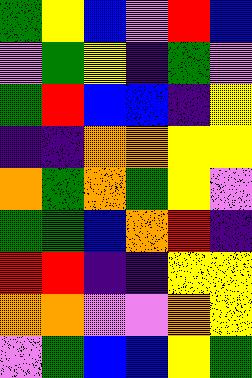[["green", "yellow", "blue", "violet", "red", "blue"], ["violet", "green", "yellow", "indigo", "green", "violet"], ["green", "red", "blue", "blue", "indigo", "yellow"], ["indigo", "indigo", "orange", "orange", "yellow", "yellow"], ["orange", "green", "orange", "green", "yellow", "violet"], ["green", "green", "blue", "orange", "red", "indigo"], ["red", "red", "indigo", "indigo", "yellow", "yellow"], ["orange", "orange", "violet", "violet", "orange", "yellow"], ["violet", "green", "blue", "blue", "yellow", "green"]]